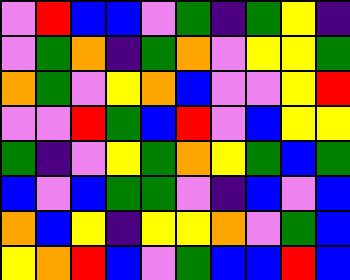[["violet", "red", "blue", "blue", "violet", "green", "indigo", "green", "yellow", "indigo"], ["violet", "green", "orange", "indigo", "green", "orange", "violet", "yellow", "yellow", "green"], ["orange", "green", "violet", "yellow", "orange", "blue", "violet", "violet", "yellow", "red"], ["violet", "violet", "red", "green", "blue", "red", "violet", "blue", "yellow", "yellow"], ["green", "indigo", "violet", "yellow", "green", "orange", "yellow", "green", "blue", "green"], ["blue", "violet", "blue", "green", "green", "violet", "indigo", "blue", "violet", "blue"], ["orange", "blue", "yellow", "indigo", "yellow", "yellow", "orange", "violet", "green", "blue"], ["yellow", "orange", "red", "blue", "violet", "green", "blue", "blue", "red", "blue"]]